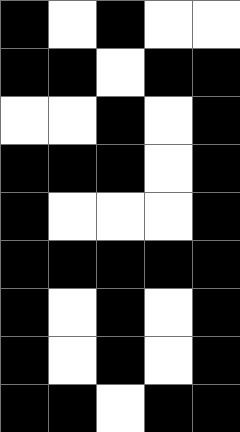[["black", "white", "black", "white", "white"], ["black", "black", "white", "black", "black"], ["white", "white", "black", "white", "black"], ["black", "black", "black", "white", "black"], ["black", "white", "white", "white", "black"], ["black", "black", "black", "black", "black"], ["black", "white", "black", "white", "black"], ["black", "white", "black", "white", "black"], ["black", "black", "white", "black", "black"]]